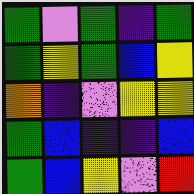[["green", "violet", "green", "indigo", "green"], ["green", "yellow", "green", "blue", "yellow"], ["orange", "indigo", "violet", "yellow", "yellow"], ["green", "blue", "indigo", "indigo", "blue"], ["green", "blue", "yellow", "violet", "red"]]